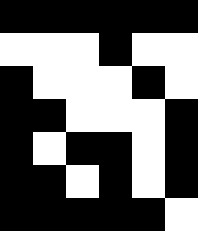[["black", "black", "black", "black", "black", "black"], ["white", "white", "white", "black", "white", "white"], ["black", "white", "white", "white", "black", "white"], ["black", "black", "white", "white", "white", "black"], ["black", "white", "black", "black", "white", "black"], ["black", "black", "white", "black", "white", "black"], ["black", "black", "black", "black", "black", "white"]]